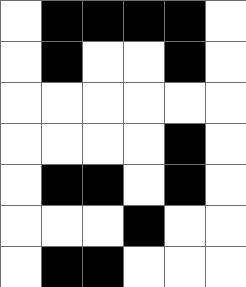[["white", "black", "black", "black", "black", "white"], ["white", "black", "white", "white", "black", "white"], ["white", "white", "white", "white", "white", "white"], ["white", "white", "white", "white", "black", "white"], ["white", "black", "black", "white", "black", "white"], ["white", "white", "white", "black", "white", "white"], ["white", "black", "black", "white", "white", "white"]]